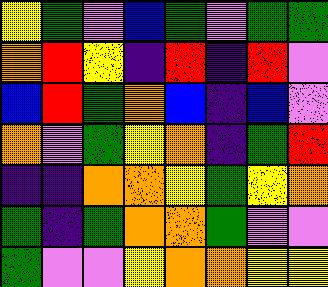[["yellow", "green", "violet", "blue", "green", "violet", "green", "green"], ["orange", "red", "yellow", "indigo", "red", "indigo", "red", "violet"], ["blue", "red", "green", "orange", "blue", "indigo", "blue", "violet"], ["orange", "violet", "green", "yellow", "orange", "indigo", "green", "red"], ["indigo", "indigo", "orange", "orange", "yellow", "green", "yellow", "orange"], ["green", "indigo", "green", "orange", "orange", "green", "violet", "violet"], ["green", "violet", "violet", "yellow", "orange", "orange", "yellow", "yellow"]]